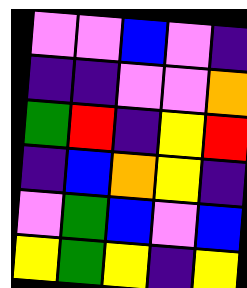[["violet", "violet", "blue", "violet", "indigo"], ["indigo", "indigo", "violet", "violet", "orange"], ["green", "red", "indigo", "yellow", "red"], ["indigo", "blue", "orange", "yellow", "indigo"], ["violet", "green", "blue", "violet", "blue"], ["yellow", "green", "yellow", "indigo", "yellow"]]